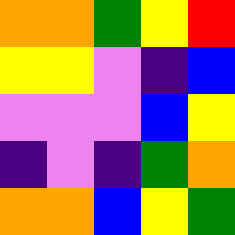[["orange", "orange", "green", "yellow", "red"], ["yellow", "yellow", "violet", "indigo", "blue"], ["violet", "violet", "violet", "blue", "yellow"], ["indigo", "violet", "indigo", "green", "orange"], ["orange", "orange", "blue", "yellow", "green"]]